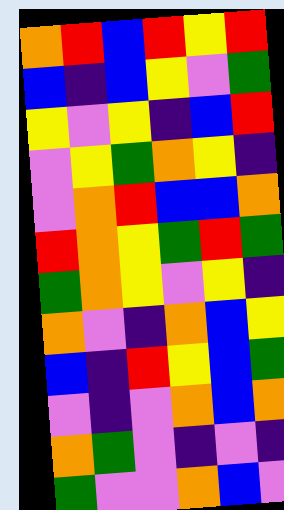[["orange", "red", "blue", "red", "yellow", "red"], ["blue", "indigo", "blue", "yellow", "violet", "green"], ["yellow", "violet", "yellow", "indigo", "blue", "red"], ["violet", "yellow", "green", "orange", "yellow", "indigo"], ["violet", "orange", "red", "blue", "blue", "orange"], ["red", "orange", "yellow", "green", "red", "green"], ["green", "orange", "yellow", "violet", "yellow", "indigo"], ["orange", "violet", "indigo", "orange", "blue", "yellow"], ["blue", "indigo", "red", "yellow", "blue", "green"], ["violet", "indigo", "violet", "orange", "blue", "orange"], ["orange", "green", "violet", "indigo", "violet", "indigo"], ["green", "violet", "violet", "orange", "blue", "violet"]]